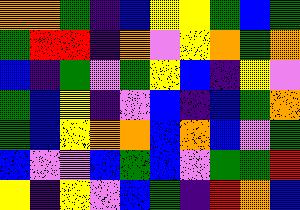[["orange", "orange", "green", "indigo", "blue", "yellow", "yellow", "green", "blue", "green"], ["green", "red", "red", "indigo", "orange", "violet", "yellow", "orange", "green", "orange"], ["blue", "indigo", "green", "violet", "green", "yellow", "blue", "indigo", "yellow", "violet"], ["green", "blue", "yellow", "indigo", "violet", "blue", "indigo", "blue", "green", "orange"], ["green", "blue", "yellow", "orange", "orange", "blue", "orange", "blue", "violet", "green"], ["blue", "violet", "violet", "blue", "green", "blue", "violet", "green", "green", "red"], ["yellow", "indigo", "yellow", "violet", "blue", "green", "indigo", "red", "orange", "blue"]]